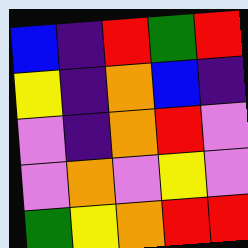[["blue", "indigo", "red", "green", "red"], ["yellow", "indigo", "orange", "blue", "indigo"], ["violet", "indigo", "orange", "red", "violet"], ["violet", "orange", "violet", "yellow", "violet"], ["green", "yellow", "orange", "red", "red"]]